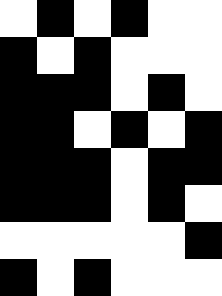[["white", "black", "white", "black", "white", "white"], ["black", "white", "black", "white", "white", "white"], ["black", "black", "black", "white", "black", "white"], ["black", "black", "white", "black", "white", "black"], ["black", "black", "black", "white", "black", "black"], ["black", "black", "black", "white", "black", "white"], ["white", "white", "white", "white", "white", "black"], ["black", "white", "black", "white", "white", "white"]]